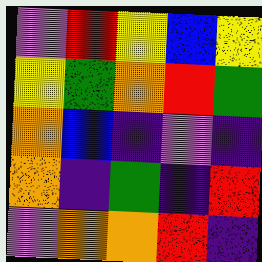[["violet", "red", "yellow", "blue", "yellow"], ["yellow", "green", "orange", "red", "green"], ["orange", "blue", "indigo", "violet", "indigo"], ["orange", "indigo", "green", "indigo", "red"], ["violet", "orange", "orange", "red", "indigo"]]